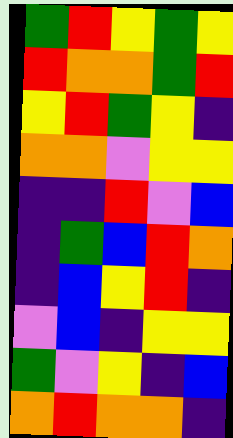[["green", "red", "yellow", "green", "yellow"], ["red", "orange", "orange", "green", "red"], ["yellow", "red", "green", "yellow", "indigo"], ["orange", "orange", "violet", "yellow", "yellow"], ["indigo", "indigo", "red", "violet", "blue"], ["indigo", "green", "blue", "red", "orange"], ["indigo", "blue", "yellow", "red", "indigo"], ["violet", "blue", "indigo", "yellow", "yellow"], ["green", "violet", "yellow", "indigo", "blue"], ["orange", "red", "orange", "orange", "indigo"]]